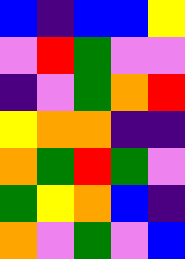[["blue", "indigo", "blue", "blue", "yellow"], ["violet", "red", "green", "violet", "violet"], ["indigo", "violet", "green", "orange", "red"], ["yellow", "orange", "orange", "indigo", "indigo"], ["orange", "green", "red", "green", "violet"], ["green", "yellow", "orange", "blue", "indigo"], ["orange", "violet", "green", "violet", "blue"]]